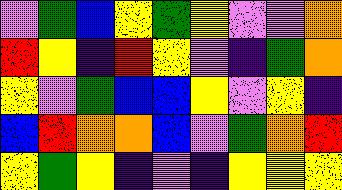[["violet", "green", "blue", "yellow", "green", "yellow", "violet", "violet", "orange"], ["red", "yellow", "indigo", "red", "yellow", "violet", "indigo", "green", "orange"], ["yellow", "violet", "green", "blue", "blue", "yellow", "violet", "yellow", "indigo"], ["blue", "red", "orange", "orange", "blue", "violet", "green", "orange", "red"], ["yellow", "green", "yellow", "indigo", "violet", "indigo", "yellow", "yellow", "yellow"]]